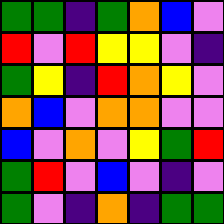[["green", "green", "indigo", "green", "orange", "blue", "violet"], ["red", "violet", "red", "yellow", "yellow", "violet", "indigo"], ["green", "yellow", "indigo", "red", "orange", "yellow", "violet"], ["orange", "blue", "violet", "orange", "orange", "violet", "violet"], ["blue", "violet", "orange", "violet", "yellow", "green", "red"], ["green", "red", "violet", "blue", "violet", "indigo", "violet"], ["green", "violet", "indigo", "orange", "indigo", "green", "green"]]